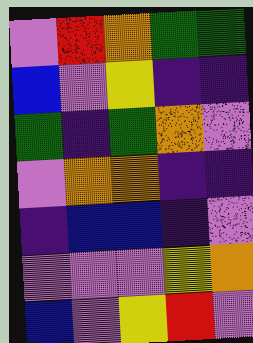[["violet", "red", "orange", "green", "green"], ["blue", "violet", "yellow", "indigo", "indigo"], ["green", "indigo", "green", "orange", "violet"], ["violet", "orange", "orange", "indigo", "indigo"], ["indigo", "blue", "blue", "indigo", "violet"], ["violet", "violet", "violet", "yellow", "orange"], ["blue", "violet", "yellow", "red", "violet"]]